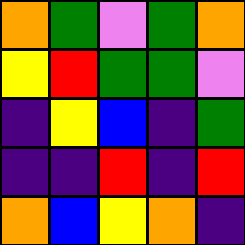[["orange", "green", "violet", "green", "orange"], ["yellow", "red", "green", "green", "violet"], ["indigo", "yellow", "blue", "indigo", "green"], ["indigo", "indigo", "red", "indigo", "red"], ["orange", "blue", "yellow", "orange", "indigo"]]